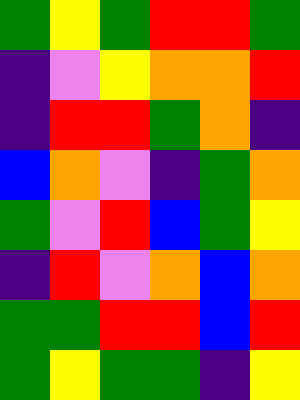[["green", "yellow", "green", "red", "red", "green"], ["indigo", "violet", "yellow", "orange", "orange", "red"], ["indigo", "red", "red", "green", "orange", "indigo"], ["blue", "orange", "violet", "indigo", "green", "orange"], ["green", "violet", "red", "blue", "green", "yellow"], ["indigo", "red", "violet", "orange", "blue", "orange"], ["green", "green", "red", "red", "blue", "red"], ["green", "yellow", "green", "green", "indigo", "yellow"]]